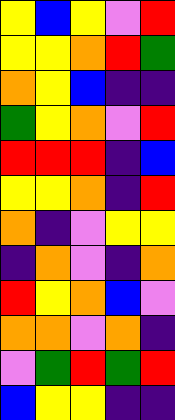[["yellow", "blue", "yellow", "violet", "red"], ["yellow", "yellow", "orange", "red", "green"], ["orange", "yellow", "blue", "indigo", "indigo"], ["green", "yellow", "orange", "violet", "red"], ["red", "red", "red", "indigo", "blue"], ["yellow", "yellow", "orange", "indigo", "red"], ["orange", "indigo", "violet", "yellow", "yellow"], ["indigo", "orange", "violet", "indigo", "orange"], ["red", "yellow", "orange", "blue", "violet"], ["orange", "orange", "violet", "orange", "indigo"], ["violet", "green", "red", "green", "red"], ["blue", "yellow", "yellow", "indigo", "indigo"]]